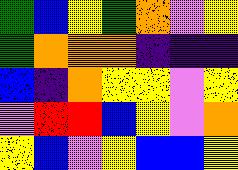[["green", "blue", "yellow", "green", "orange", "violet", "yellow"], ["green", "orange", "orange", "orange", "indigo", "indigo", "indigo"], ["blue", "indigo", "orange", "yellow", "yellow", "violet", "yellow"], ["violet", "red", "red", "blue", "yellow", "violet", "orange"], ["yellow", "blue", "violet", "yellow", "blue", "blue", "yellow"]]